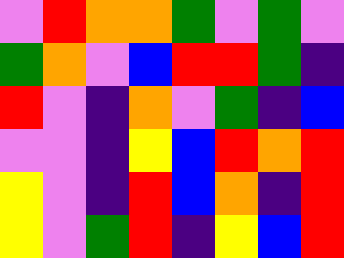[["violet", "red", "orange", "orange", "green", "violet", "green", "violet"], ["green", "orange", "violet", "blue", "red", "red", "green", "indigo"], ["red", "violet", "indigo", "orange", "violet", "green", "indigo", "blue"], ["violet", "violet", "indigo", "yellow", "blue", "red", "orange", "red"], ["yellow", "violet", "indigo", "red", "blue", "orange", "indigo", "red"], ["yellow", "violet", "green", "red", "indigo", "yellow", "blue", "red"]]